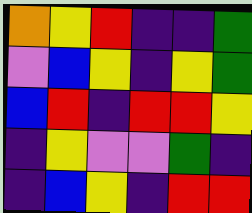[["orange", "yellow", "red", "indigo", "indigo", "green"], ["violet", "blue", "yellow", "indigo", "yellow", "green"], ["blue", "red", "indigo", "red", "red", "yellow"], ["indigo", "yellow", "violet", "violet", "green", "indigo"], ["indigo", "blue", "yellow", "indigo", "red", "red"]]